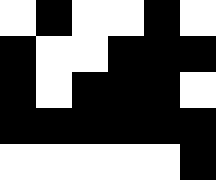[["white", "black", "white", "white", "black", "white"], ["black", "white", "white", "black", "black", "black"], ["black", "white", "black", "black", "black", "white"], ["black", "black", "black", "black", "black", "black"], ["white", "white", "white", "white", "white", "black"]]